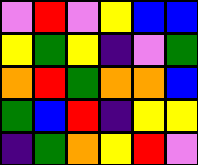[["violet", "red", "violet", "yellow", "blue", "blue"], ["yellow", "green", "yellow", "indigo", "violet", "green"], ["orange", "red", "green", "orange", "orange", "blue"], ["green", "blue", "red", "indigo", "yellow", "yellow"], ["indigo", "green", "orange", "yellow", "red", "violet"]]